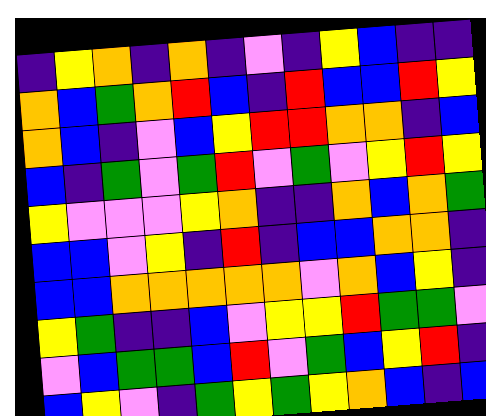[["indigo", "yellow", "orange", "indigo", "orange", "indigo", "violet", "indigo", "yellow", "blue", "indigo", "indigo"], ["orange", "blue", "green", "orange", "red", "blue", "indigo", "red", "blue", "blue", "red", "yellow"], ["orange", "blue", "indigo", "violet", "blue", "yellow", "red", "red", "orange", "orange", "indigo", "blue"], ["blue", "indigo", "green", "violet", "green", "red", "violet", "green", "violet", "yellow", "red", "yellow"], ["yellow", "violet", "violet", "violet", "yellow", "orange", "indigo", "indigo", "orange", "blue", "orange", "green"], ["blue", "blue", "violet", "yellow", "indigo", "red", "indigo", "blue", "blue", "orange", "orange", "indigo"], ["blue", "blue", "orange", "orange", "orange", "orange", "orange", "violet", "orange", "blue", "yellow", "indigo"], ["yellow", "green", "indigo", "indigo", "blue", "violet", "yellow", "yellow", "red", "green", "green", "violet"], ["violet", "blue", "green", "green", "blue", "red", "violet", "green", "blue", "yellow", "red", "indigo"], ["blue", "yellow", "violet", "indigo", "green", "yellow", "green", "yellow", "orange", "blue", "indigo", "blue"]]